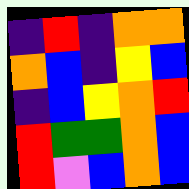[["indigo", "red", "indigo", "orange", "orange"], ["orange", "blue", "indigo", "yellow", "blue"], ["indigo", "blue", "yellow", "orange", "red"], ["red", "green", "green", "orange", "blue"], ["red", "violet", "blue", "orange", "blue"]]